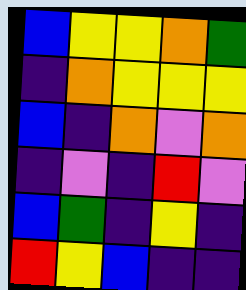[["blue", "yellow", "yellow", "orange", "green"], ["indigo", "orange", "yellow", "yellow", "yellow"], ["blue", "indigo", "orange", "violet", "orange"], ["indigo", "violet", "indigo", "red", "violet"], ["blue", "green", "indigo", "yellow", "indigo"], ["red", "yellow", "blue", "indigo", "indigo"]]